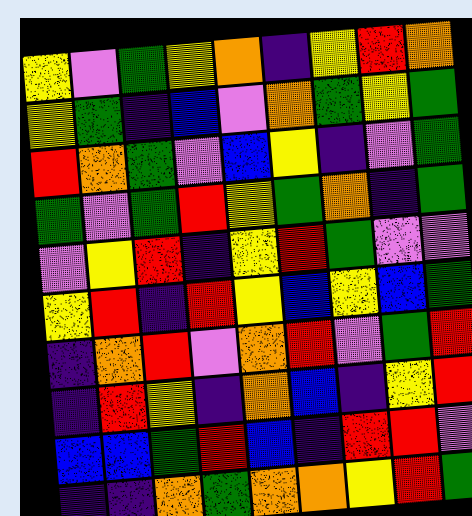[["yellow", "violet", "green", "yellow", "orange", "indigo", "yellow", "red", "orange"], ["yellow", "green", "indigo", "blue", "violet", "orange", "green", "yellow", "green"], ["red", "orange", "green", "violet", "blue", "yellow", "indigo", "violet", "green"], ["green", "violet", "green", "red", "yellow", "green", "orange", "indigo", "green"], ["violet", "yellow", "red", "indigo", "yellow", "red", "green", "violet", "violet"], ["yellow", "red", "indigo", "red", "yellow", "blue", "yellow", "blue", "green"], ["indigo", "orange", "red", "violet", "orange", "red", "violet", "green", "red"], ["indigo", "red", "yellow", "indigo", "orange", "blue", "indigo", "yellow", "red"], ["blue", "blue", "green", "red", "blue", "indigo", "red", "red", "violet"], ["indigo", "indigo", "orange", "green", "orange", "orange", "yellow", "red", "green"]]